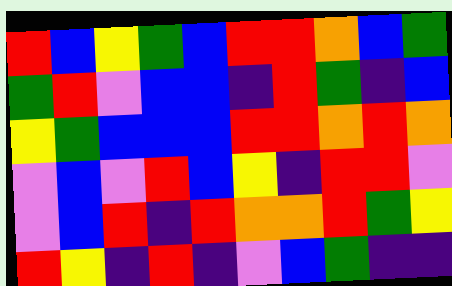[["red", "blue", "yellow", "green", "blue", "red", "red", "orange", "blue", "green"], ["green", "red", "violet", "blue", "blue", "indigo", "red", "green", "indigo", "blue"], ["yellow", "green", "blue", "blue", "blue", "red", "red", "orange", "red", "orange"], ["violet", "blue", "violet", "red", "blue", "yellow", "indigo", "red", "red", "violet"], ["violet", "blue", "red", "indigo", "red", "orange", "orange", "red", "green", "yellow"], ["red", "yellow", "indigo", "red", "indigo", "violet", "blue", "green", "indigo", "indigo"]]